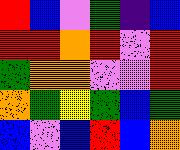[["red", "blue", "violet", "green", "indigo", "blue"], ["red", "red", "orange", "red", "violet", "red"], ["green", "orange", "orange", "violet", "violet", "red"], ["orange", "green", "yellow", "green", "blue", "green"], ["blue", "violet", "blue", "red", "blue", "orange"]]